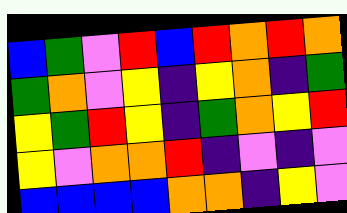[["blue", "green", "violet", "red", "blue", "red", "orange", "red", "orange"], ["green", "orange", "violet", "yellow", "indigo", "yellow", "orange", "indigo", "green"], ["yellow", "green", "red", "yellow", "indigo", "green", "orange", "yellow", "red"], ["yellow", "violet", "orange", "orange", "red", "indigo", "violet", "indigo", "violet"], ["blue", "blue", "blue", "blue", "orange", "orange", "indigo", "yellow", "violet"]]